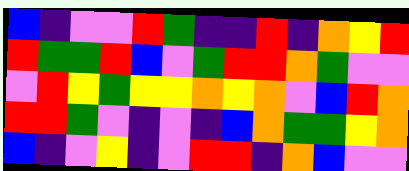[["blue", "indigo", "violet", "violet", "red", "green", "indigo", "indigo", "red", "indigo", "orange", "yellow", "red"], ["red", "green", "green", "red", "blue", "violet", "green", "red", "red", "orange", "green", "violet", "violet"], ["violet", "red", "yellow", "green", "yellow", "yellow", "orange", "yellow", "orange", "violet", "blue", "red", "orange"], ["red", "red", "green", "violet", "indigo", "violet", "indigo", "blue", "orange", "green", "green", "yellow", "orange"], ["blue", "indigo", "violet", "yellow", "indigo", "violet", "red", "red", "indigo", "orange", "blue", "violet", "violet"]]